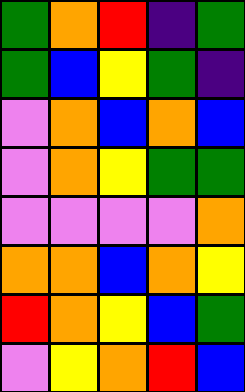[["green", "orange", "red", "indigo", "green"], ["green", "blue", "yellow", "green", "indigo"], ["violet", "orange", "blue", "orange", "blue"], ["violet", "orange", "yellow", "green", "green"], ["violet", "violet", "violet", "violet", "orange"], ["orange", "orange", "blue", "orange", "yellow"], ["red", "orange", "yellow", "blue", "green"], ["violet", "yellow", "orange", "red", "blue"]]